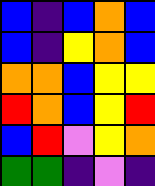[["blue", "indigo", "blue", "orange", "blue"], ["blue", "indigo", "yellow", "orange", "blue"], ["orange", "orange", "blue", "yellow", "yellow"], ["red", "orange", "blue", "yellow", "red"], ["blue", "red", "violet", "yellow", "orange"], ["green", "green", "indigo", "violet", "indigo"]]